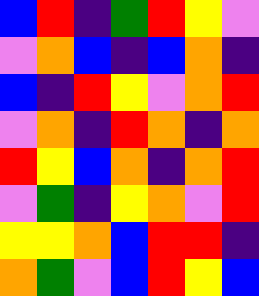[["blue", "red", "indigo", "green", "red", "yellow", "violet"], ["violet", "orange", "blue", "indigo", "blue", "orange", "indigo"], ["blue", "indigo", "red", "yellow", "violet", "orange", "red"], ["violet", "orange", "indigo", "red", "orange", "indigo", "orange"], ["red", "yellow", "blue", "orange", "indigo", "orange", "red"], ["violet", "green", "indigo", "yellow", "orange", "violet", "red"], ["yellow", "yellow", "orange", "blue", "red", "red", "indigo"], ["orange", "green", "violet", "blue", "red", "yellow", "blue"]]